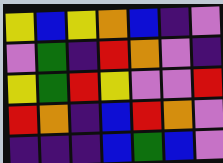[["yellow", "blue", "yellow", "orange", "blue", "indigo", "violet"], ["violet", "green", "indigo", "red", "orange", "violet", "indigo"], ["yellow", "green", "red", "yellow", "violet", "violet", "red"], ["red", "orange", "indigo", "blue", "red", "orange", "violet"], ["indigo", "indigo", "indigo", "blue", "green", "blue", "violet"]]